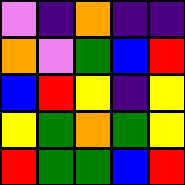[["violet", "indigo", "orange", "indigo", "indigo"], ["orange", "violet", "green", "blue", "red"], ["blue", "red", "yellow", "indigo", "yellow"], ["yellow", "green", "orange", "green", "yellow"], ["red", "green", "green", "blue", "red"]]